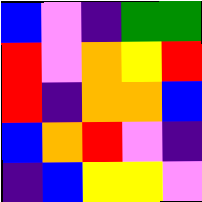[["blue", "violet", "indigo", "green", "green"], ["red", "violet", "orange", "yellow", "red"], ["red", "indigo", "orange", "orange", "blue"], ["blue", "orange", "red", "violet", "indigo"], ["indigo", "blue", "yellow", "yellow", "violet"]]